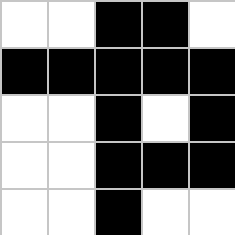[["white", "white", "black", "black", "white"], ["black", "black", "black", "black", "black"], ["white", "white", "black", "white", "black"], ["white", "white", "black", "black", "black"], ["white", "white", "black", "white", "white"]]